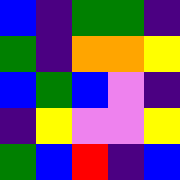[["blue", "indigo", "green", "green", "indigo"], ["green", "indigo", "orange", "orange", "yellow"], ["blue", "green", "blue", "violet", "indigo"], ["indigo", "yellow", "violet", "violet", "yellow"], ["green", "blue", "red", "indigo", "blue"]]